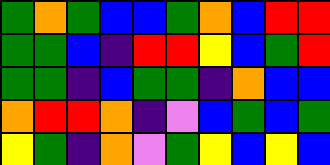[["green", "orange", "green", "blue", "blue", "green", "orange", "blue", "red", "red"], ["green", "green", "blue", "indigo", "red", "red", "yellow", "blue", "green", "red"], ["green", "green", "indigo", "blue", "green", "green", "indigo", "orange", "blue", "blue"], ["orange", "red", "red", "orange", "indigo", "violet", "blue", "green", "blue", "green"], ["yellow", "green", "indigo", "orange", "violet", "green", "yellow", "blue", "yellow", "blue"]]